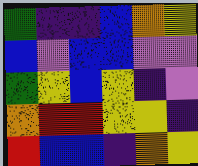[["green", "indigo", "indigo", "blue", "orange", "yellow"], ["blue", "violet", "blue", "blue", "violet", "violet"], ["green", "yellow", "blue", "yellow", "indigo", "violet"], ["orange", "red", "red", "yellow", "yellow", "indigo"], ["red", "blue", "blue", "indigo", "orange", "yellow"]]